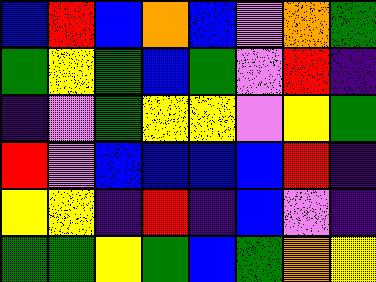[["blue", "red", "blue", "orange", "blue", "violet", "orange", "green"], ["green", "yellow", "green", "blue", "green", "violet", "red", "indigo"], ["indigo", "violet", "green", "yellow", "yellow", "violet", "yellow", "green"], ["red", "violet", "blue", "blue", "blue", "blue", "red", "indigo"], ["yellow", "yellow", "indigo", "red", "indigo", "blue", "violet", "indigo"], ["green", "green", "yellow", "green", "blue", "green", "orange", "yellow"]]